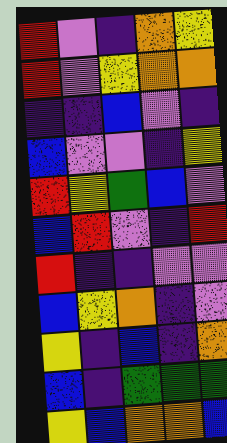[["red", "violet", "indigo", "orange", "yellow"], ["red", "violet", "yellow", "orange", "orange"], ["indigo", "indigo", "blue", "violet", "indigo"], ["blue", "violet", "violet", "indigo", "yellow"], ["red", "yellow", "green", "blue", "violet"], ["blue", "red", "violet", "indigo", "red"], ["red", "indigo", "indigo", "violet", "violet"], ["blue", "yellow", "orange", "indigo", "violet"], ["yellow", "indigo", "blue", "indigo", "orange"], ["blue", "indigo", "green", "green", "green"], ["yellow", "blue", "orange", "orange", "blue"]]